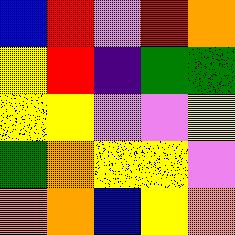[["blue", "red", "violet", "red", "orange"], ["yellow", "red", "indigo", "green", "green"], ["yellow", "yellow", "violet", "violet", "yellow"], ["green", "orange", "yellow", "yellow", "violet"], ["orange", "orange", "blue", "yellow", "orange"]]